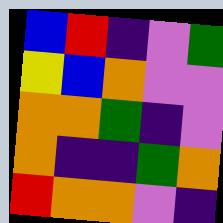[["blue", "red", "indigo", "violet", "green"], ["yellow", "blue", "orange", "violet", "violet"], ["orange", "orange", "green", "indigo", "violet"], ["orange", "indigo", "indigo", "green", "orange"], ["red", "orange", "orange", "violet", "indigo"]]